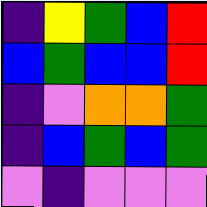[["indigo", "yellow", "green", "blue", "red"], ["blue", "green", "blue", "blue", "red"], ["indigo", "violet", "orange", "orange", "green"], ["indigo", "blue", "green", "blue", "green"], ["violet", "indigo", "violet", "violet", "violet"]]